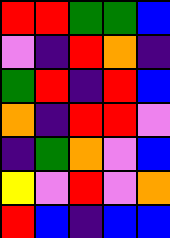[["red", "red", "green", "green", "blue"], ["violet", "indigo", "red", "orange", "indigo"], ["green", "red", "indigo", "red", "blue"], ["orange", "indigo", "red", "red", "violet"], ["indigo", "green", "orange", "violet", "blue"], ["yellow", "violet", "red", "violet", "orange"], ["red", "blue", "indigo", "blue", "blue"]]